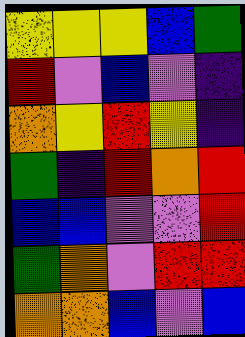[["yellow", "yellow", "yellow", "blue", "green"], ["red", "violet", "blue", "violet", "indigo"], ["orange", "yellow", "red", "yellow", "indigo"], ["green", "indigo", "red", "orange", "red"], ["blue", "blue", "violet", "violet", "red"], ["green", "orange", "violet", "red", "red"], ["orange", "orange", "blue", "violet", "blue"]]